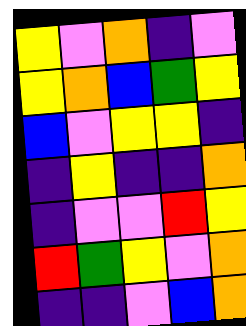[["yellow", "violet", "orange", "indigo", "violet"], ["yellow", "orange", "blue", "green", "yellow"], ["blue", "violet", "yellow", "yellow", "indigo"], ["indigo", "yellow", "indigo", "indigo", "orange"], ["indigo", "violet", "violet", "red", "yellow"], ["red", "green", "yellow", "violet", "orange"], ["indigo", "indigo", "violet", "blue", "orange"]]